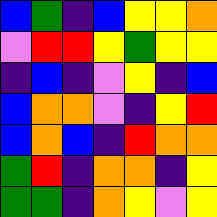[["blue", "green", "indigo", "blue", "yellow", "yellow", "orange"], ["violet", "red", "red", "yellow", "green", "yellow", "yellow"], ["indigo", "blue", "indigo", "violet", "yellow", "indigo", "blue"], ["blue", "orange", "orange", "violet", "indigo", "yellow", "red"], ["blue", "orange", "blue", "indigo", "red", "orange", "orange"], ["green", "red", "indigo", "orange", "orange", "indigo", "yellow"], ["green", "green", "indigo", "orange", "yellow", "violet", "yellow"]]